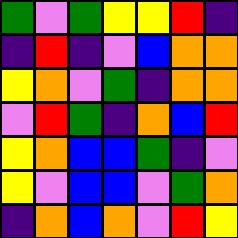[["green", "violet", "green", "yellow", "yellow", "red", "indigo"], ["indigo", "red", "indigo", "violet", "blue", "orange", "orange"], ["yellow", "orange", "violet", "green", "indigo", "orange", "orange"], ["violet", "red", "green", "indigo", "orange", "blue", "red"], ["yellow", "orange", "blue", "blue", "green", "indigo", "violet"], ["yellow", "violet", "blue", "blue", "violet", "green", "orange"], ["indigo", "orange", "blue", "orange", "violet", "red", "yellow"]]